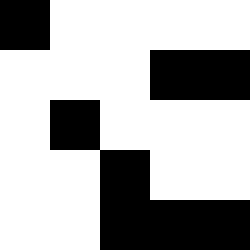[["black", "white", "white", "white", "white"], ["white", "white", "white", "black", "black"], ["white", "black", "white", "white", "white"], ["white", "white", "black", "white", "white"], ["white", "white", "black", "black", "black"]]